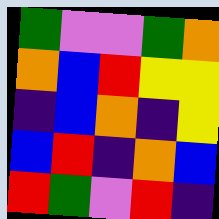[["green", "violet", "violet", "green", "orange"], ["orange", "blue", "red", "yellow", "yellow"], ["indigo", "blue", "orange", "indigo", "yellow"], ["blue", "red", "indigo", "orange", "blue"], ["red", "green", "violet", "red", "indigo"]]